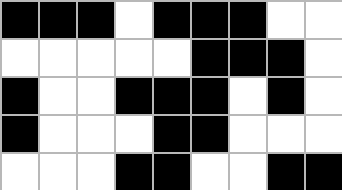[["black", "black", "black", "white", "black", "black", "black", "white", "white"], ["white", "white", "white", "white", "white", "black", "black", "black", "white"], ["black", "white", "white", "black", "black", "black", "white", "black", "white"], ["black", "white", "white", "white", "black", "black", "white", "white", "white"], ["white", "white", "white", "black", "black", "white", "white", "black", "black"]]